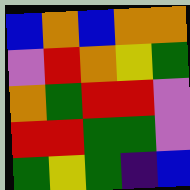[["blue", "orange", "blue", "orange", "orange"], ["violet", "red", "orange", "yellow", "green"], ["orange", "green", "red", "red", "violet"], ["red", "red", "green", "green", "violet"], ["green", "yellow", "green", "indigo", "blue"]]